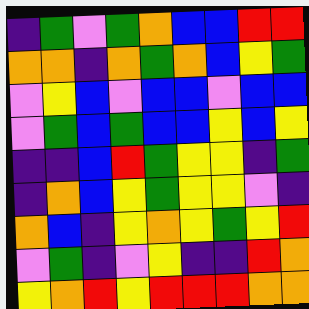[["indigo", "green", "violet", "green", "orange", "blue", "blue", "red", "red"], ["orange", "orange", "indigo", "orange", "green", "orange", "blue", "yellow", "green"], ["violet", "yellow", "blue", "violet", "blue", "blue", "violet", "blue", "blue"], ["violet", "green", "blue", "green", "blue", "blue", "yellow", "blue", "yellow"], ["indigo", "indigo", "blue", "red", "green", "yellow", "yellow", "indigo", "green"], ["indigo", "orange", "blue", "yellow", "green", "yellow", "yellow", "violet", "indigo"], ["orange", "blue", "indigo", "yellow", "orange", "yellow", "green", "yellow", "red"], ["violet", "green", "indigo", "violet", "yellow", "indigo", "indigo", "red", "orange"], ["yellow", "orange", "red", "yellow", "red", "red", "red", "orange", "orange"]]